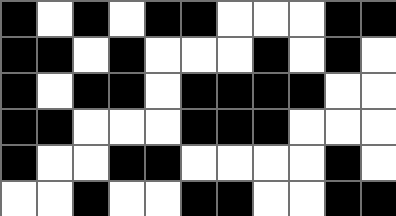[["black", "white", "black", "white", "black", "black", "white", "white", "white", "black", "black"], ["black", "black", "white", "black", "white", "white", "white", "black", "white", "black", "white"], ["black", "white", "black", "black", "white", "black", "black", "black", "black", "white", "white"], ["black", "black", "white", "white", "white", "black", "black", "black", "white", "white", "white"], ["black", "white", "white", "black", "black", "white", "white", "white", "white", "black", "white"], ["white", "white", "black", "white", "white", "black", "black", "white", "white", "black", "black"]]